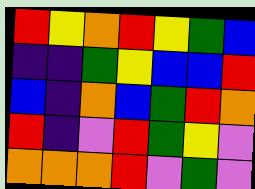[["red", "yellow", "orange", "red", "yellow", "green", "blue"], ["indigo", "indigo", "green", "yellow", "blue", "blue", "red"], ["blue", "indigo", "orange", "blue", "green", "red", "orange"], ["red", "indigo", "violet", "red", "green", "yellow", "violet"], ["orange", "orange", "orange", "red", "violet", "green", "violet"]]